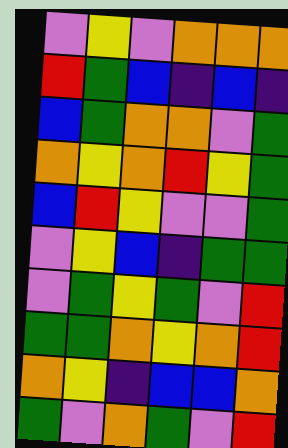[["violet", "yellow", "violet", "orange", "orange", "orange"], ["red", "green", "blue", "indigo", "blue", "indigo"], ["blue", "green", "orange", "orange", "violet", "green"], ["orange", "yellow", "orange", "red", "yellow", "green"], ["blue", "red", "yellow", "violet", "violet", "green"], ["violet", "yellow", "blue", "indigo", "green", "green"], ["violet", "green", "yellow", "green", "violet", "red"], ["green", "green", "orange", "yellow", "orange", "red"], ["orange", "yellow", "indigo", "blue", "blue", "orange"], ["green", "violet", "orange", "green", "violet", "red"]]